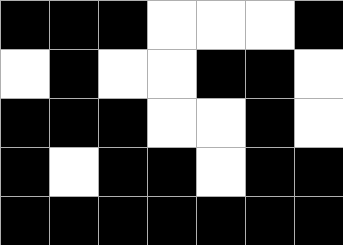[["black", "black", "black", "white", "white", "white", "black"], ["white", "black", "white", "white", "black", "black", "white"], ["black", "black", "black", "white", "white", "black", "white"], ["black", "white", "black", "black", "white", "black", "black"], ["black", "black", "black", "black", "black", "black", "black"]]